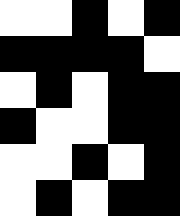[["white", "white", "black", "white", "black"], ["black", "black", "black", "black", "white"], ["white", "black", "white", "black", "black"], ["black", "white", "white", "black", "black"], ["white", "white", "black", "white", "black"], ["white", "black", "white", "black", "black"]]